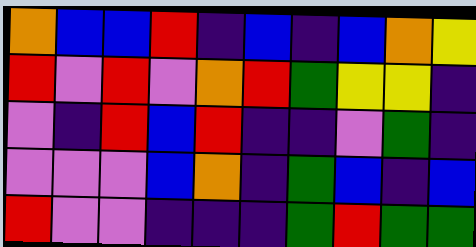[["orange", "blue", "blue", "red", "indigo", "blue", "indigo", "blue", "orange", "yellow"], ["red", "violet", "red", "violet", "orange", "red", "green", "yellow", "yellow", "indigo"], ["violet", "indigo", "red", "blue", "red", "indigo", "indigo", "violet", "green", "indigo"], ["violet", "violet", "violet", "blue", "orange", "indigo", "green", "blue", "indigo", "blue"], ["red", "violet", "violet", "indigo", "indigo", "indigo", "green", "red", "green", "green"]]